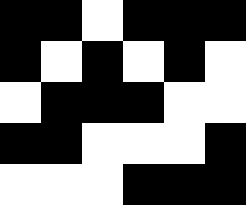[["black", "black", "white", "black", "black", "black"], ["black", "white", "black", "white", "black", "white"], ["white", "black", "black", "black", "white", "white"], ["black", "black", "white", "white", "white", "black"], ["white", "white", "white", "black", "black", "black"]]